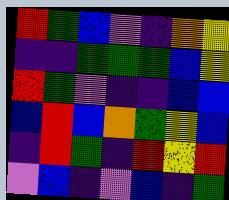[["red", "green", "blue", "violet", "indigo", "orange", "yellow"], ["indigo", "indigo", "green", "green", "green", "blue", "yellow"], ["red", "green", "violet", "indigo", "indigo", "blue", "blue"], ["blue", "red", "blue", "orange", "green", "yellow", "blue"], ["indigo", "red", "green", "indigo", "red", "yellow", "red"], ["violet", "blue", "indigo", "violet", "blue", "indigo", "green"]]